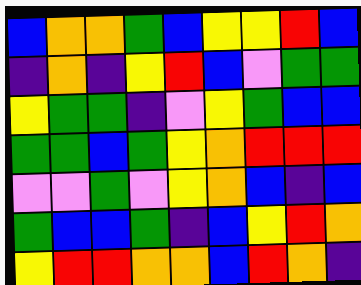[["blue", "orange", "orange", "green", "blue", "yellow", "yellow", "red", "blue"], ["indigo", "orange", "indigo", "yellow", "red", "blue", "violet", "green", "green"], ["yellow", "green", "green", "indigo", "violet", "yellow", "green", "blue", "blue"], ["green", "green", "blue", "green", "yellow", "orange", "red", "red", "red"], ["violet", "violet", "green", "violet", "yellow", "orange", "blue", "indigo", "blue"], ["green", "blue", "blue", "green", "indigo", "blue", "yellow", "red", "orange"], ["yellow", "red", "red", "orange", "orange", "blue", "red", "orange", "indigo"]]